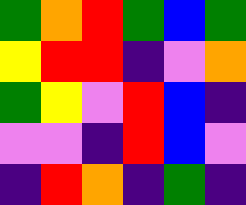[["green", "orange", "red", "green", "blue", "green"], ["yellow", "red", "red", "indigo", "violet", "orange"], ["green", "yellow", "violet", "red", "blue", "indigo"], ["violet", "violet", "indigo", "red", "blue", "violet"], ["indigo", "red", "orange", "indigo", "green", "indigo"]]